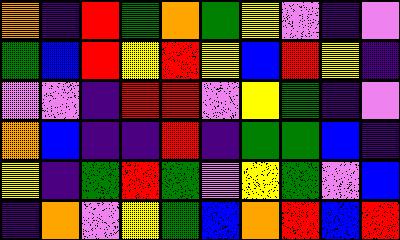[["orange", "indigo", "red", "green", "orange", "green", "yellow", "violet", "indigo", "violet"], ["green", "blue", "red", "yellow", "red", "yellow", "blue", "red", "yellow", "indigo"], ["violet", "violet", "indigo", "red", "red", "violet", "yellow", "green", "indigo", "violet"], ["orange", "blue", "indigo", "indigo", "red", "indigo", "green", "green", "blue", "indigo"], ["yellow", "indigo", "green", "red", "green", "violet", "yellow", "green", "violet", "blue"], ["indigo", "orange", "violet", "yellow", "green", "blue", "orange", "red", "blue", "red"]]